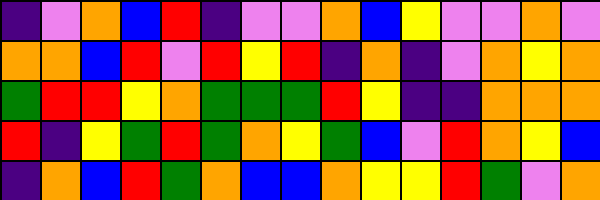[["indigo", "violet", "orange", "blue", "red", "indigo", "violet", "violet", "orange", "blue", "yellow", "violet", "violet", "orange", "violet"], ["orange", "orange", "blue", "red", "violet", "red", "yellow", "red", "indigo", "orange", "indigo", "violet", "orange", "yellow", "orange"], ["green", "red", "red", "yellow", "orange", "green", "green", "green", "red", "yellow", "indigo", "indigo", "orange", "orange", "orange"], ["red", "indigo", "yellow", "green", "red", "green", "orange", "yellow", "green", "blue", "violet", "red", "orange", "yellow", "blue"], ["indigo", "orange", "blue", "red", "green", "orange", "blue", "blue", "orange", "yellow", "yellow", "red", "green", "violet", "orange"]]